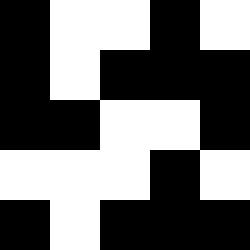[["black", "white", "white", "black", "white"], ["black", "white", "black", "black", "black"], ["black", "black", "white", "white", "black"], ["white", "white", "white", "black", "white"], ["black", "white", "black", "black", "black"]]